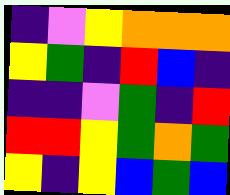[["indigo", "violet", "yellow", "orange", "orange", "orange"], ["yellow", "green", "indigo", "red", "blue", "indigo"], ["indigo", "indigo", "violet", "green", "indigo", "red"], ["red", "red", "yellow", "green", "orange", "green"], ["yellow", "indigo", "yellow", "blue", "green", "blue"]]